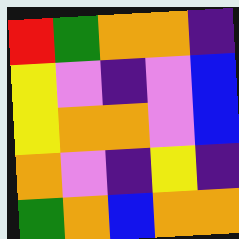[["red", "green", "orange", "orange", "indigo"], ["yellow", "violet", "indigo", "violet", "blue"], ["yellow", "orange", "orange", "violet", "blue"], ["orange", "violet", "indigo", "yellow", "indigo"], ["green", "orange", "blue", "orange", "orange"]]